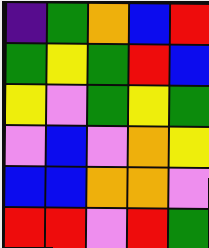[["indigo", "green", "orange", "blue", "red"], ["green", "yellow", "green", "red", "blue"], ["yellow", "violet", "green", "yellow", "green"], ["violet", "blue", "violet", "orange", "yellow"], ["blue", "blue", "orange", "orange", "violet"], ["red", "red", "violet", "red", "green"]]